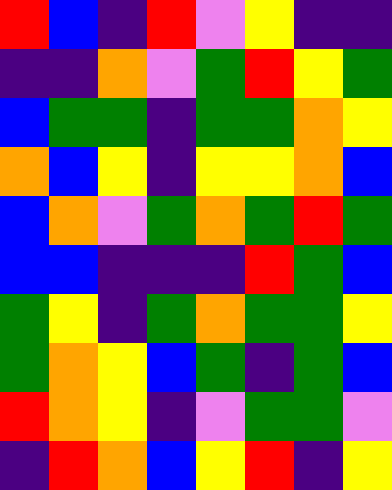[["red", "blue", "indigo", "red", "violet", "yellow", "indigo", "indigo"], ["indigo", "indigo", "orange", "violet", "green", "red", "yellow", "green"], ["blue", "green", "green", "indigo", "green", "green", "orange", "yellow"], ["orange", "blue", "yellow", "indigo", "yellow", "yellow", "orange", "blue"], ["blue", "orange", "violet", "green", "orange", "green", "red", "green"], ["blue", "blue", "indigo", "indigo", "indigo", "red", "green", "blue"], ["green", "yellow", "indigo", "green", "orange", "green", "green", "yellow"], ["green", "orange", "yellow", "blue", "green", "indigo", "green", "blue"], ["red", "orange", "yellow", "indigo", "violet", "green", "green", "violet"], ["indigo", "red", "orange", "blue", "yellow", "red", "indigo", "yellow"]]